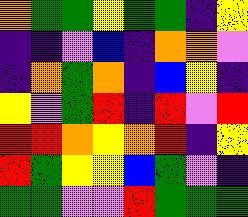[["orange", "green", "green", "yellow", "green", "green", "indigo", "yellow"], ["indigo", "indigo", "violet", "blue", "indigo", "orange", "orange", "violet"], ["indigo", "orange", "green", "orange", "indigo", "blue", "yellow", "indigo"], ["yellow", "violet", "green", "red", "indigo", "red", "violet", "red"], ["red", "red", "orange", "yellow", "orange", "red", "indigo", "yellow"], ["red", "green", "yellow", "yellow", "blue", "green", "violet", "indigo"], ["green", "green", "violet", "violet", "red", "green", "green", "green"]]